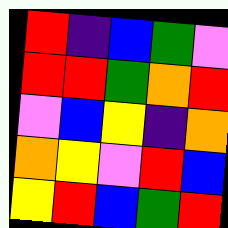[["red", "indigo", "blue", "green", "violet"], ["red", "red", "green", "orange", "red"], ["violet", "blue", "yellow", "indigo", "orange"], ["orange", "yellow", "violet", "red", "blue"], ["yellow", "red", "blue", "green", "red"]]